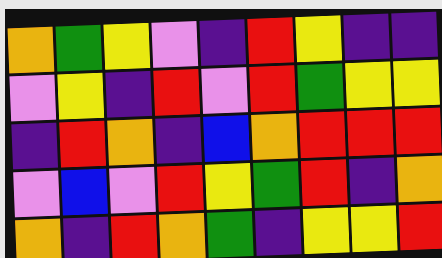[["orange", "green", "yellow", "violet", "indigo", "red", "yellow", "indigo", "indigo"], ["violet", "yellow", "indigo", "red", "violet", "red", "green", "yellow", "yellow"], ["indigo", "red", "orange", "indigo", "blue", "orange", "red", "red", "red"], ["violet", "blue", "violet", "red", "yellow", "green", "red", "indigo", "orange"], ["orange", "indigo", "red", "orange", "green", "indigo", "yellow", "yellow", "red"]]